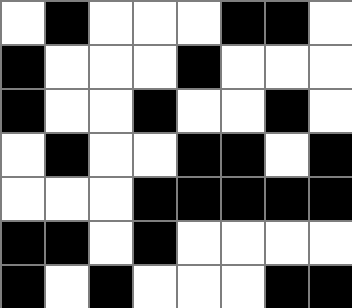[["white", "black", "white", "white", "white", "black", "black", "white"], ["black", "white", "white", "white", "black", "white", "white", "white"], ["black", "white", "white", "black", "white", "white", "black", "white"], ["white", "black", "white", "white", "black", "black", "white", "black"], ["white", "white", "white", "black", "black", "black", "black", "black"], ["black", "black", "white", "black", "white", "white", "white", "white"], ["black", "white", "black", "white", "white", "white", "black", "black"]]